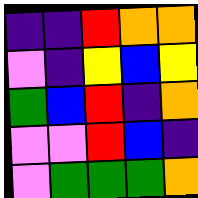[["indigo", "indigo", "red", "orange", "orange"], ["violet", "indigo", "yellow", "blue", "yellow"], ["green", "blue", "red", "indigo", "orange"], ["violet", "violet", "red", "blue", "indigo"], ["violet", "green", "green", "green", "orange"]]